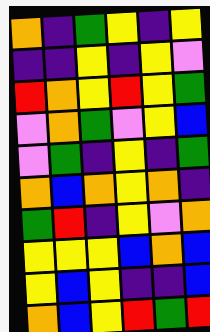[["orange", "indigo", "green", "yellow", "indigo", "yellow"], ["indigo", "indigo", "yellow", "indigo", "yellow", "violet"], ["red", "orange", "yellow", "red", "yellow", "green"], ["violet", "orange", "green", "violet", "yellow", "blue"], ["violet", "green", "indigo", "yellow", "indigo", "green"], ["orange", "blue", "orange", "yellow", "orange", "indigo"], ["green", "red", "indigo", "yellow", "violet", "orange"], ["yellow", "yellow", "yellow", "blue", "orange", "blue"], ["yellow", "blue", "yellow", "indigo", "indigo", "blue"], ["orange", "blue", "yellow", "red", "green", "red"]]